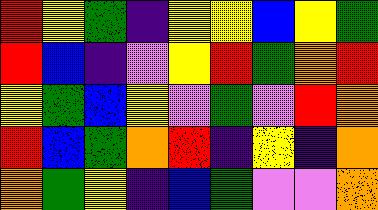[["red", "yellow", "green", "indigo", "yellow", "yellow", "blue", "yellow", "green"], ["red", "blue", "indigo", "violet", "yellow", "red", "green", "orange", "red"], ["yellow", "green", "blue", "yellow", "violet", "green", "violet", "red", "orange"], ["red", "blue", "green", "orange", "red", "indigo", "yellow", "indigo", "orange"], ["orange", "green", "yellow", "indigo", "blue", "green", "violet", "violet", "orange"]]